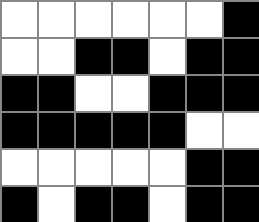[["white", "white", "white", "white", "white", "white", "black"], ["white", "white", "black", "black", "white", "black", "black"], ["black", "black", "white", "white", "black", "black", "black"], ["black", "black", "black", "black", "black", "white", "white"], ["white", "white", "white", "white", "white", "black", "black"], ["black", "white", "black", "black", "white", "black", "black"]]